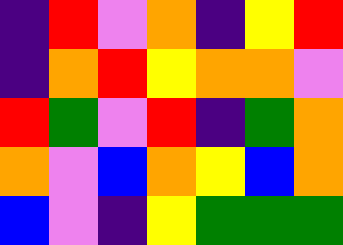[["indigo", "red", "violet", "orange", "indigo", "yellow", "red"], ["indigo", "orange", "red", "yellow", "orange", "orange", "violet"], ["red", "green", "violet", "red", "indigo", "green", "orange"], ["orange", "violet", "blue", "orange", "yellow", "blue", "orange"], ["blue", "violet", "indigo", "yellow", "green", "green", "green"]]